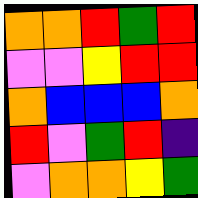[["orange", "orange", "red", "green", "red"], ["violet", "violet", "yellow", "red", "red"], ["orange", "blue", "blue", "blue", "orange"], ["red", "violet", "green", "red", "indigo"], ["violet", "orange", "orange", "yellow", "green"]]